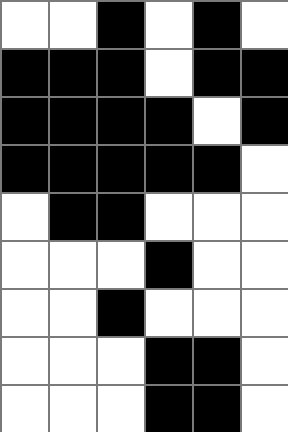[["white", "white", "black", "white", "black", "white"], ["black", "black", "black", "white", "black", "black"], ["black", "black", "black", "black", "white", "black"], ["black", "black", "black", "black", "black", "white"], ["white", "black", "black", "white", "white", "white"], ["white", "white", "white", "black", "white", "white"], ["white", "white", "black", "white", "white", "white"], ["white", "white", "white", "black", "black", "white"], ["white", "white", "white", "black", "black", "white"]]